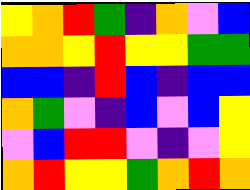[["yellow", "orange", "red", "green", "indigo", "orange", "violet", "blue"], ["orange", "orange", "yellow", "red", "yellow", "yellow", "green", "green"], ["blue", "blue", "indigo", "red", "blue", "indigo", "blue", "blue"], ["orange", "green", "violet", "indigo", "blue", "violet", "blue", "yellow"], ["violet", "blue", "red", "red", "violet", "indigo", "violet", "yellow"], ["orange", "red", "yellow", "yellow", "green", "orange", "red", "orange"]]